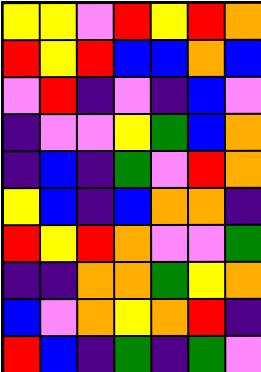[["yellow", "yellow", "violet", "red", "yellow", "red", "orange"], ["red", "yellow", "red", "blue", "blue", "orange", "blue"], ["violet", "red", "indigo", "violet", "indigo", "blue", "violet"], ["indigo", "violet", "violet", "yellow", "green", "blue", "orange"], ["indigo", "blue", "indigo", "green", "violet", "red", "orange"], ["yellow", "blue", "indigo", "blue", "orange", "orange", "indigo"], ["red", "yellow", "red", "orange", "violet", "violet", "green"], ["indigo", "indigo", "orange", "orange", "green", "yellow", "orange"], ["blue", "violet", "orange", "yellow", "orange", "red", "indigo"], ["red", "blue", "indigo", "green", "indigo", "green", "violet"]]